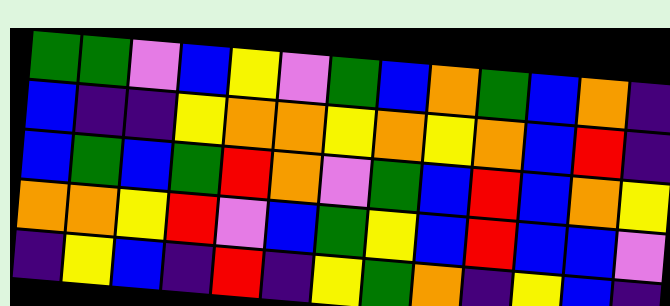[["green", "green", "violet", "blue", "yellow", "violet", "green", "blue", "orange", "green", "blue", "orange", "indigo"], ["blue", "indigo", "indigo", "yellow", "orange", "orange", "yellow", "orange", "yellow", "orange", "blue", "red", "indigo"], ["blue", "green", "blue", "green", "red", "orange", "violet", "green", "blue", "red", "blue", "orange", "yellow"], ["orange", "orange", "yellow", "red", "violet", "blue", "green", "yellow", "blue", "red", "blue", "blue", "violet"], ["indigo", "yellow", "blue", "indigo", "red", "indigo", "yellow", "green", "orange", "indigo", "yellow", "blue", "indigo"]]